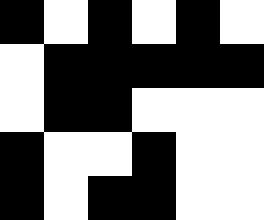[["black", "white", "black", "white", "black", "white"], ["white", "black", "black", "black", "black", "black"], ["white", "black", "black", "white", "white", "white"], ["black", "white", "white", "black", "white", "white"], ["black", "white", "black", "black", "white", "white"]]